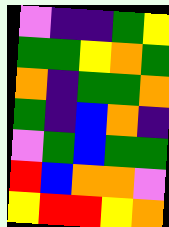[["violet", "indigo", "indigo", "green", "yellow"], ["green", "green", "yellow", "orange", "green"], ["orange", "indigo", "green", "green", "orange"], ["green", "indigo", "blue", "orange", "indigo"], ["violet", "green", "blue", "green", "green"], ["red", "blue", "orange", "orange", "violet"], ["yellow", "red", "red", "yellow", "orange"]]